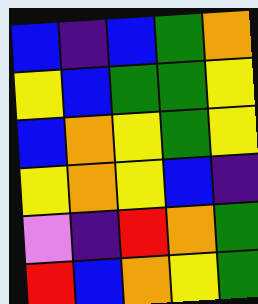[["blue", "indigo", "blue", "green", "orange"], ["yellow", "blue", "green", "green", "yellow"], ["blue", "orange", "yellow", "green", "yellow"], ["yellow", "orange", "yellow", "blue", "indigo"], ["violet", "indigo", "red", "orange", "green"], ["red", "blue", "orange", "yellow", "green"]]